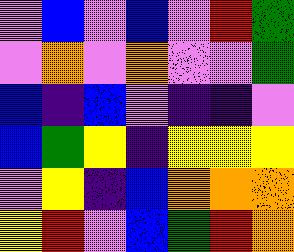[["violet", "blue", "violet", "blue", "violet", "red", "green"], ["violet", "orange", "violet", "orange", "violet", "violet", "green"], ["blue", "indigo", "blue", "violet", "indigo", "indigo", "violet"], ["blue", "green", "yellow", "indigo", "yellow", "yellow", "yellow"], ["violet", "yellow", "indigo", "blue", "orange", "orange", "orange"], ["yellow", "red", "violet", "blue", "green", "red", "orange"]]